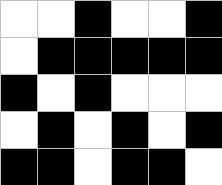[["white", "white", "black", "white", "white", "black"], ["white", "black", "black", "black", "black", "black"], ["black", "white", "black", "white", "white", "white"], ["white", "black", "white", "black", "white", "black"], ["black", "black", "white", "black", "black", "white"]]